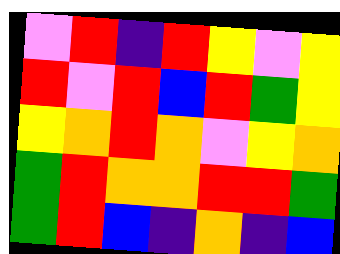[["violet", "red", "indigo", "red", "yellow", "violet", "yellow"], ["red", "violet", "red", "blue", "red", "green", "yellow"], ["yellow", "orange", "red", "orange", "violet", "yellow", "orange"], ["green", "red", "orange", "orange", "red", "red", "green"], ["green", "red", "blue", "indigo", "orange", "indigo", "blue"]]